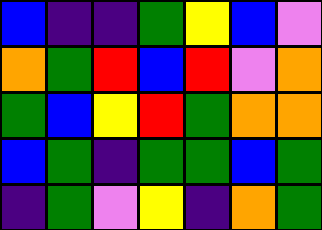[["blue", "indigo", "indigo", "green", "yellow", "blue", "violet"], ["orange", "green", "red", "blue", "red", "violet", "orange"], ["green", "blue", "yellow", "red", "green", "orange", "orange"], ["blue", "green", "indigo", "green", "green", "blue", "green"], ["indigo", "green", "violet", "yellow", "indigo", "orange", "green"]]